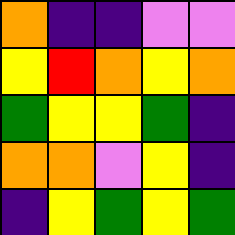[["orange", "indigo", "indigo", "violet", "violet"], ["yellow", "red", "orange", "yellow", "orange"], ["green", "yellow", "yellow", "green", "indigo"], ["orange", "orange", "violet", "yellow", "indigo"], ["indigo", "yellow", "green", "yellow", "green"]]